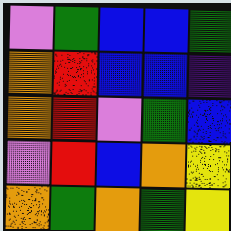[["violet", "green", "blue", "blue", "green"], ["orange", "red", "blue", "blue", "indigo"], ["orange", "red", "violet", "green", "blue"], ["violet", "red", "blue", "orange", "yellow"], ["orange", "green", "orange", "green", "yellow"]]